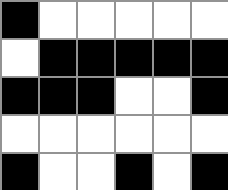[["black", "white", "white", "white", "white", "white"], ["white", "black", "black", "black", "black", "black"], ["black", "black", "black", "white", "white", "black"], ["white", "white", "white", "white", "white", "white"], ["black", "white", "white", "black", "white", "black"]]